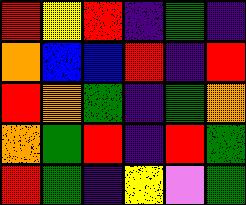[["red", "yellow", "red", "indigo", "green", "indigo"], ["orange", "blue", "blue", "red", "indigo", "red"], ["red", "orange", "green", "indigo", "green", "orange"], ["orange", "green", "red", "indigo", "red", "green"], ["red", "green", "indigo", "yellow", "violet", "green"]]